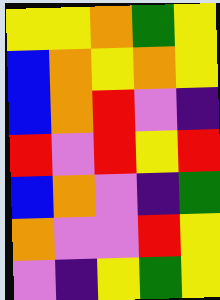[["yellow", "yellow", "orange", "green", "yellow"], ["blue", "orange", "yellow", "orange", "yellow"], ["blue", "orange", "red", "violet", "indigo"], ["red", "violet", "red", "yellow", "red"], ["blue", "orange", "violet", "indigo", "green"], ["orange", "violet", "violet", "red", "yellow"], ["violet", "indigo", "yellow", "green", "yellow"]]